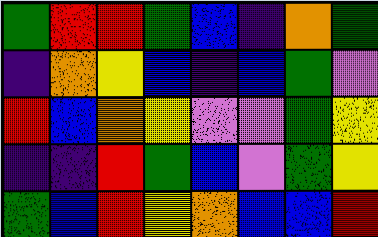[["green", "red", "red", "green", "blue", "indigo", "orange", "green"], ["indigo", "orange", "yellow", "blue", "indigo", "blue", "green", "violet"], ["red", "blue", "orange", "yellow", "violet", "violet", "green", "yellow"], ["indigo", "indigo", "red", "green", "blue", "violet", "green", "yellow"], ["green", "blue", "red", "yellow", "orange", "blue", "blue", "red"]]